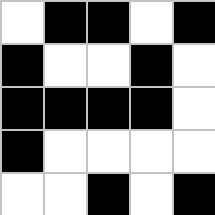[["white", "black", "black", "white", "black"], ["black", "white", "white", "black", "white"], ["black", "black", "black", "black", "white"], ["black", "white", "white", "white", "white"], ["white", "white", "black", "white", "black"]]